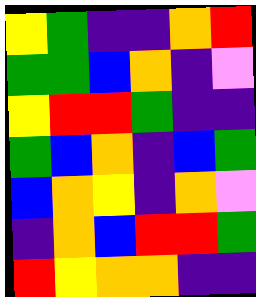[["yellow", "green", "indigo", "indigo", "orange", "red"], ["green", "green", "blue", "orange", "indigo", "violet"], ["yellow", "red", "red", "green", "indigo", "indigo"], ["green", "blue", "orange", "indigo", "blue", "green"], ["blue", "orange", "yellow", "indigo", "orange", "violet"], ["indigo", "orange", "blue", "red", "red", "green"], ["red", "yellow", "orange", "orange", "indigo", "indigo"]]